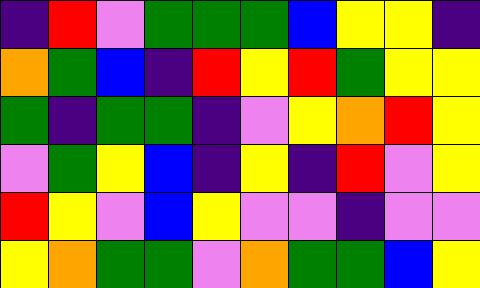[["indigo", "red", "violet", "green", "green", "green", "blue", "yellow", "yellow", "indigo"], ["orange", "green", "blue", "indigo", "red", "yellow", "red", "green", "yellow", "yellow"], ["green", "indigo", "green", "green", "indigo", "violet", "yellow", "orange", "red", "yellow"], ["violet", "green", "yellow", "blue", "indigo", "yellow", "indigo", "red", "violet", "yellow"], ["red", "yellow", "violet", "blue", "yellow", "violet", "violet", "indigo", "violet", "violet"], ["yellow", "orange", "green", "green", "violet", "orange", "green", "green", "blue", "yellow"]]